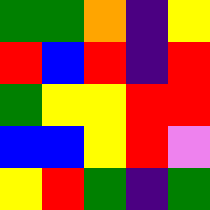[["green", "green", "orange", "indigo", "yellow"], ["red", "blue", "red", "indigo", "red"], ["green", "yellow", "yellow", "red", "red"], ["blue", "blue", "yellow", "red", "violet"], ["yellow", "red", "green", "indigo", "green"]]